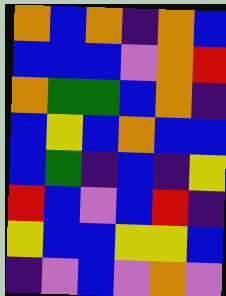[["orange", "blue", "orange", "indigo", "orange", "blue"], ["blue", "blue", "blue", "violet", "orange", "red"], ["orange", "green", "green", "blue", "orange", "indigo"], ["blue", "yellow", "blue", "orange", "blue", "blue"], ["blue", "green", "indigo", "blue", "indigo", "yellow"], ["red", "blue", "violet", "blue", "red", "indigo"], ["yellow", "blue", "blue", "yellow", "yellow", "blue"], ["indigo", "violet", "blue", "violet", "orange", "violet"]]